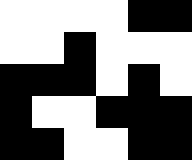[["white", "white", "white", "white", "black", "black"], ["white", "white", "black", "white", "white", "white"], ["black", "black", "black", "white", "black", "white"], ["black", "white", "white", "black", "black", "black"], ["black", "black", "white", "white", "black", "black"]]